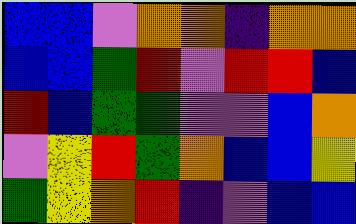[["blue", "blue", "violet", "orange", "orange", "indigo", "orange", "orange"], ["blue", "blue", "green", "red", "violet", "red", "red", "blue"], ["red", "blue", "green", "green", "violet", "violet", "blue", "orange"], ["violet", "yellow", "red", "green", "orange", "blue", "blue", "yellow"], ["green", "yellow", "orange", "red", "indigo", "violet", "blue", "blue"]]